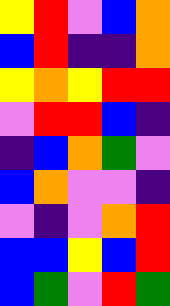[["yellow", "red", "violet", "blue", "orange"], ["blue", "red", "indigo", "indigo", "orange"], ["yellow", "orange", "yellow", "red", "red"], ["violet", "red", "red", "blue", "indigo"], ["indigo", "blue", "orange", "green", "violet"], ["blue", "orange", "violet", "violet", "indigo"], ["violet", "indigo", "violet", "orange", "red"], ["blue", "blue", "yellow", "blue", "red"], ["blue", "green", "violet", "red", "green"]]